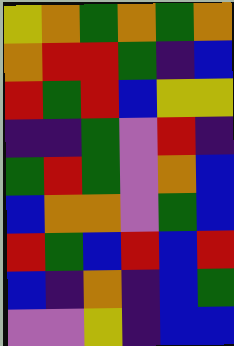[["yellow", "orange", "green", "orange", "green", "orange"], ["orange", "red", "red", "green", "indigo", "blue"], ["red", "green", "red", "blue", "yellow", "yellow"], ["indigo", "indigo", "green", "violet", "red", "indigo"], ["green", "red", "green", "violet", "orange", "blue"], ["blue", "orange", "orange", "violet", "green", "blue"], ["red", "green", "blue", "red", "blue", "red"], ["blue", "indigo", "orange", "indigo", "blue", "green"], ["violet", "violet", "yellow", "indigo", "blue", "blue"]]